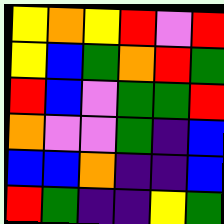[["yellow", "orange", "yellow", "red", "violet", "red"], ["yellow", "blue", "green", "orange", "red", "green"], ["red", "blue", "violet", "green", "green", "red"], ["orange", "violet", "violet", "green", "indigo", "blue"], ["blue", "blue", "orange", "indigo", "indigo", "blue"], ["red", "green", "indigo", "indigo", "yellow", "green"]]